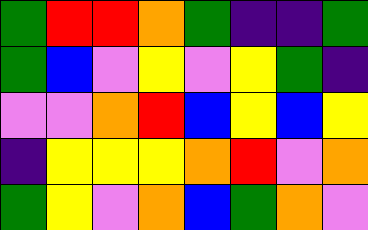[["green", "red", "red", "orange", "green", "indigo", "indigo", "green"], ["green", "blue", "violet", "yellow", "violet", "yellow", "green", "indigo"], ["violet", "violet", "orange", "red", "blue", "yellow", "blue", "yellow"], ["indigo", "yellow", "yellow", "yellow", "orange", "red", "violet", "orange"], ["green", "yellow", "violet", "orange", "blue", "green", "orange", "violet"]]